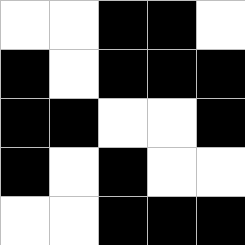[["white", "white", "black", "black", "white"], ["black", "white", "black", "black", "black"], ["black", "black", "white", "white", "black"], ["black", "white", "black", "white", "white"], ["white", "white", "black", "black", "black"]]